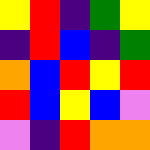[["yellow", "red", "indigo", "green", "yellow"], ["indigo", "red", "blue", "indigo", "green"], ["orange", "blue", "red", "yellow", "red"], ["red", "blue", "yellow", "blue", "violet"], ["violet", "indigo", "red", "orange", "orange"]]